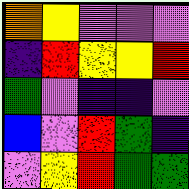[["orange", "yellow", "violet", "violet", "violet"], ["indigo", "red", "yellow", "yellow", "red"], ["green", "violet", "indigo", "indigo", "violet"], ["blue", "violet", "red", "green", "indigo"], ["violet", "yellow", "red", "green", "green"]]